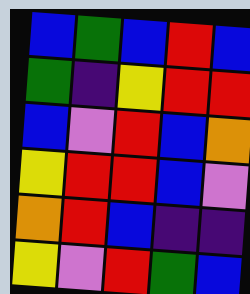[["blue", "green", "blue", "red", "blue"], ["green", "indigo", "yellow", "red", "red"], ["blue", "violet", "red", "blue", "orange"], ["yellow", "red", "red", "blue", "violet"], ["orange", "red", "blue", "indigo", "indigo"], ["yellow", "violet", "red", "green", "blue"]]